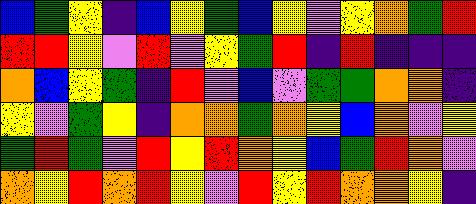[["blue", "green", "yellow", "indigo", "blue", "yellow", "green", "blue", "yellow", "violet", "yellow", "orange", "green", "red"], ["red", "red", "yellow", "violet", "red", "violet", "yellow", "green", "red", "indigo", "red", "indigo", "indigo", "indigo"], ["orange", "blue", "yellow", "green", "indigo", "red", "violet", "blue", "violet", "green", "green", "orange", "orange", "indigo"], ["yellow", "violet", "green", "yellow", "indigo", "orange", "orange", "green", "orange", "yellow", "blue", "orange", "violet", "yellow"], ["green", "red", "green", "violet", "red", "yellow", "red", "orange", "yellow", "blue", "green", "red", "orange", "violet"], ["orange", "yellow", "red", "orange", "red", "yellow", "violet", "red", "yellow", "red", "orange", "orange", "yellow", "indigo"]]